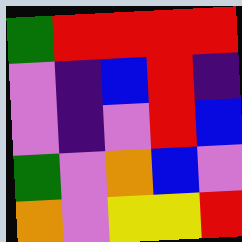[["green", "red", "red", "red", "red"], ["violet", "indigo", "blue", "red", "indigo"], ["violet", "indigo", "violet", "red", "blue"], ["green", "violet", "orange", "blue", "violet"], ["orange", "violet", "yellow", "yellow", "red"]]